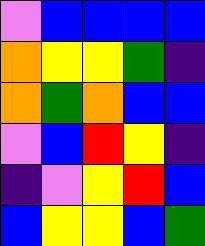[["violet", "blue", "blue", "blue", "blue"], ["orange", "yellow", "yellow", "green", "indigo"], ["orange", "green", "orange", "blue", "blue"], ["violet", "blue", "red", "yellow", "indigo"], ["indigo", "violet", "yellow", "red", "blue"], ["blue", "yellow", "yellow", "blue", "green"]]